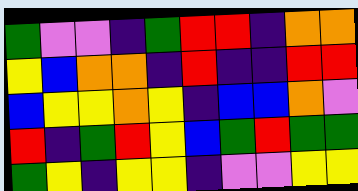[["green", "violet", "violet", "indigo", "green", "red", "red", "indigo", "orange", "orange"], ["yellow", "blue", "orange", "orange", "indigo", "red", "indigo", "indigo", "red", "red"], ["blue", "yellow", "yellow", "orange", "yellow", "indigo", "blue", "blue", "orange", "violet"], ["red", "indigo", "green", "red", "yellow", "blue", "green", "red", "green", "green"], ["green", "yellow", "indigo", "yellow", "yellow", "indigo", "violet", "violet", "yellow", "yellow"]]